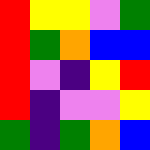[["red", "yellow", "yellow", "violet", "green"], ["red", "green", "orange", "blue", "blue"], ["red", "violet", "indigo", "yellow", "red"], ["red", "indigo", "violet", "violet", "yellow"], ["green", "indigo", "green", "orange", "blue"]]